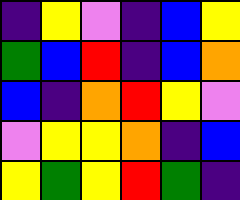[["indigo", "yellow", "violet", "indigo", "blue", "yellow"], ["green", "blue", "red", "indigo", "blue", "orange"], ["blue", "indigo", "orange", "red", "yellow", "violet"], ["violet", "yellow", "yellow", "orange", "indigo", "blue"], ["yellow", "green", "yellow", "red", "green", "indigo"]]